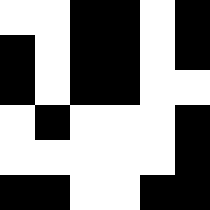[["white", "white", "black", "black", "white", "black"], ["black", "white", "black", "black", "white", "black"], ["black", "white", "black", "black", "white", "white"], ["white", "black", "white", "white", "white", "black"], ["white", "white", "white", "white", "white", "black"], ["black", "black", "white", "white", "black", "black"]]